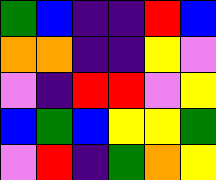[["green", "blue", "indigo", "indigo", "red", "blue"], ["orange", "orange", "indigo", "indigo", "yellow", "violet"], ["violet", "indigo", "red", "red", "violet", "yellow"], ["blue", "green", "blue", "yellow", "yellow", "green"], ["violet", "red", "indigo", "green", "orange", "yellow"]]